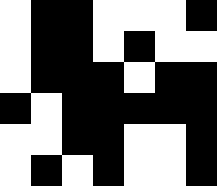[["white", "black", "black", "white", "white", "white", "black"], ["white", "black", "black", "white", "black", "white", "white"], ["white", "black", "black", "black", "white", "black", "black"], ["black", "white", "black", "black", "black", "black", "black"], ["white", "white", "black", "black", "white", "white", "black"], ["white", "black", "white", "black", "white", "white", "black"]]